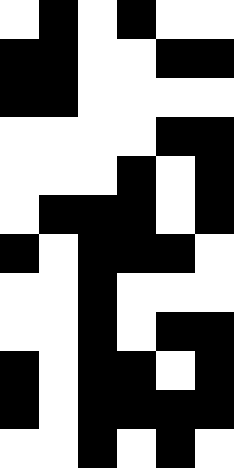[["white", "black", "white", "black", "white", "white"], ["black", "black", "white", "white", "black", "black"], ["black", "black", "white", "white", "white", "white"], ["white", "white", "white", "white", "black", "black"], ["white", "white", "white", "black", "white", "black"], ["white", "black", "black", "black", "white", "black"], ["black", "white", "black", "black", "black", "white"], ["white", "white", "black", "white", "white", "white"], ["white", "white", "black", "white", "black", "black"], ["black", "white", "black", "black", "white", "black"], ["black", "white", "black", "black", "black", "black"], ["white", "white", "black", "white", "black", "white"]]